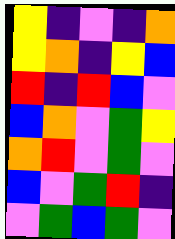[["yellow", "indigo", "violet", "indigo", "orange"], ["yellow", "orange", "indigo", "yellow", "blue"], ["red", "indigo", "red", "blue", "violet"], ["blue", "orange", "violet", "green", "yellow"], ["orange", "red", "violet", "green", "violet"], ["blue", "violet", "green", "red", "indigo"], ["violet", "green", "blue", "green", "violet"]]